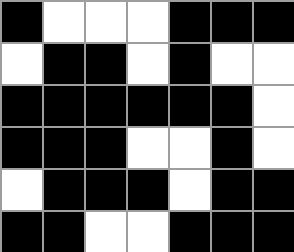[["black", "white", "white", "white", "black", "black", "black"], ["white", "black", "black", "white", "black", "white", "white"], ["black", "black", "black", "black", "black", "black", "white"], ["black", "black", "black", "white", "white", "black", "white"], ["white", "black", "black", "black", "white", "black", "black"], ["black", "black", "white", "white", "black", "black", "black"]]